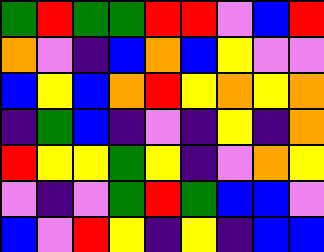[["green", "red", "green", "green", "red", "red", "violet", "blue", "red"], ["orange", "violet", "indigo", "blue", "orange", "blue", "yellow", "violet", "violet"], ["blue", "yellow", "blue", "orange", "red", "yellow", "orange", "yellow", "orange"], ["indigo", "green", "blue", "indigo", "violet", "indigo", "yellow", "indigo", "orange"], ["red", "yellow", "yellow", "green", "yellow", "indigo", "violet", "orange", "yellow"], ["violet", "indigo", "violet", "green", "red", "green", "blue", "blue", "violet"], ["blue", "violet", "red", "yellow", "indigo", "yellow", "indigo", "blue", "blue"]]